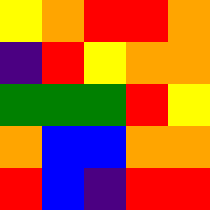[["yellow", "orange", "red", "red", "orange"], ["indigo", "red", "yellow", "orange", "orange"], ["green", "green", "green", "red", "yellow"], ["orange", "blue", "blue", "orange", "orange"], ["red", "blue", "indigo", "red", "red"]]